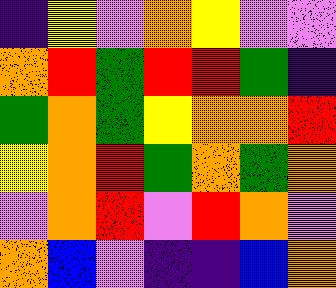[["indigo", "yellow", "violet", "orange", "yellow", "violet", "violet"], ["orange", "red", "green", "red", "red", "green", "indigo"], ["green", "orange", "green", "yellow", "orange", "orange", "red"], ["yellow", "orange", "red", "green", "orange", "green", "orange"], ["violet", "orange", "red", "violet", "red", "orange", "violet"], ["orange", "blue", "violet", "indigo", "indigo", "blue", "orange"]]